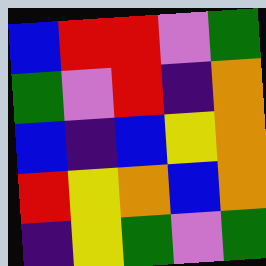[["blue", "red", "red", "violet", "green"], ["green", "violet", "red", "indigo", "orange"], ["blue", "indigo", "blue", "yellow", "orange"], ["red", "yellow", "orange", "blue", "orange"], ["indigo", "yellow", "green", "violet", "green"]]